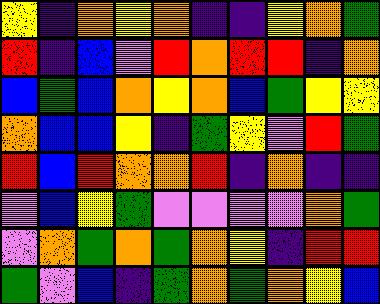[["yellow", "indigo", "orange", "yellow", "orange", "indigo", "indigo", "yellow", "orange", "green"], ["red", "indigo", "blue", "violet", "red", "orange", "red", "red", "indigo", "orange"], ["blue", "green", "blue", "orange", "yellow", "orange", "blue", "green", "yellow", "yellow"], ["orange", "blue", "blue", "yellow", "indigo", "green", "yellow", "violet", "red", "green"], ["red", "blue", "red", "orange", "orange", "red", "indigo", "orange", "indigo", "indigo"], ["violet", "blue", "yellow", "green", "violet", "violet", "violet", "violet", "orange", "green"], ["violet", "orange", "green", "orange", "green", "orange", "yellow", "indigo", "red", "red"], ["green", "violet", "blue", "indigo", "green", "orange", "green", "orange", "yellow", "blue"]]